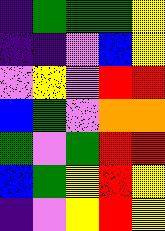[["indigo", "green", "green", "green", "yellow"], ["indigo", "indigo", "violet", "blue", "yellow"], ["violet", "yellow", "violet", "red", "red"], ["blue", "green", "violet", "orange", "orange"], ["green", "violet", "green", "red", "red"], ["blue", "green", "yellow", "red", "yellow"], ["indigo", "violet", "yellow", "red", "yellow"]]